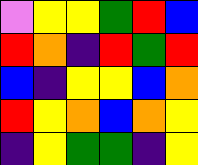[["violet", "yellow", "yellow", "green", "red", "blue"], ["red", "orange", "indigo", "red", "green", "red"], ["blue", "indigo", "yellow", "yellow", "blue", "orange"], ["red", "yellow", "orange", "blue", "orange", "yellow"], ["indigo", "yellow", "green", "green", "indigo", "yellow"]]